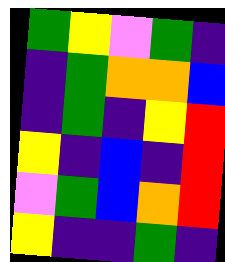[["green", "yellow", "violet", "green", "indigo"], ["indigo", "green", "orange", "orange", "blue"], ["indigo", "green", "indigo", "yellow", "red"], ["yellow", "indigo", "blue", "indigo", "red"], ["violet", "green", "blue", "orange", "red"], ["yellow", "indigo", "indigo", "green", "indigo"]]